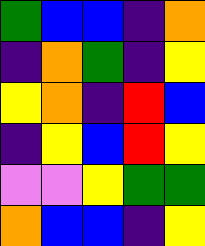[["green", "blue", "blue", "indigo", "orange"], ["indigo", "orange", "green", "indigo", "yellow"], ["yellow", "orange", "indigo", "red", "blue"], ["indigo", "yellow", "blue", "red", "yellow"], ["violet", "violet", "yellow", "green", "green"], ["orange", "blue", "blue", "indigo", "yellow"]]